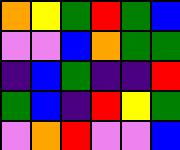[["orange", "yellow", "green", "red", "green", "blue"], ["violet", "violet", "blue", "orange", "green", "green"], ["indigo", "blue", "green", "indigo", "indigo", "red"], ["green", "blue", "indigo", "red", "yellow", "green"], ["violet", "orange", "red", "violet", "violet", "blue"]]